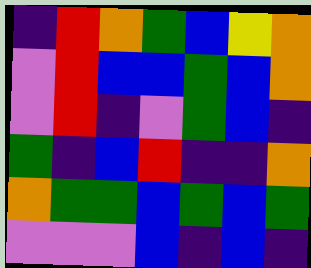[["indigo", "red", "orange", "green", "blue", "yellow", "orange"], ["violet", "red", "blue", "blue", "green", "blue", "orange"], ["violet", "red", "indigo", "violet", "green", "blue", "indigo"], ["green", "indigo", "blue", "red", "indigo", "indigo", "orange"], ["orange", "green", "green", "blue", "green", "blue", "green"], ["violet", "violet", "violet", "blue", "indigo", "blue", "indigo"]]